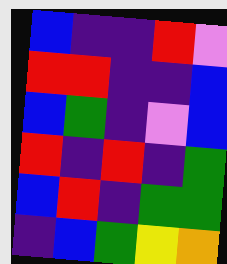[["blue", "indigo", "indigo", "red", "violet"], ["red", "red", "indigo", "indigo", "blue"], ["blue", "green", "indigo", "violet", "blue"], ["red", "indigo", "red", "indigo", "green"], ["blue", "red", "indigo", "green", "green"], ["indigo", "blue", "green", "yellow", "orange"]]